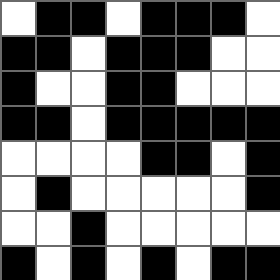[["white", "black", "black", "white", "black", "black", "black", "white"], ["black", "black", "white", "black", "black", "black", "white", "white"], ["black", "white", "white", "black", "black", "white", "white", "white"], ["black", "black", "white", "black", "black", "black", "black", "black"], ["white", "white", "white", "white", "black", "black", "white", "black"], ["white", "black", "white", "white", "white", "white", "white", "black"], ["white", "white", "black", "white", "white", "white", "white", "white"], ["black", "white", "black", "white", "black", "white", "black", "black"]]